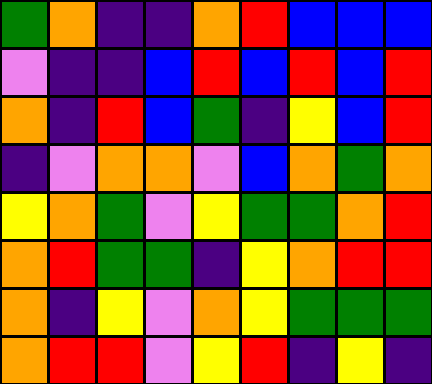[["green", "orange", "indigo", "indigo", "orange", "red", "blue", "blue", "blue"], ["violet", "indigo", "indigo", "blue", "red", "blue", "red", "blue", "red"], ["orange", "indigo", "red", "blue", "green", "indigo", "yellow", "blue", "red"], ["indigo", "violet", "orange", "orange", "violet", "blue", "orange", "green", "orange"], ["yellow", "orange", "green", "violet", "yellow", "green", "green", "orange", "red"], ["orange", "red", "green", "green", "indigo", "yellow", "orange", "red", "red"], ["orange", "indigo", "yellow", "violet", "orange", "yellow", "green", "green", "green"], ["orange", "red", "red", "violet", "yellow", "red", "indigo", "yellow", "indigo"]]